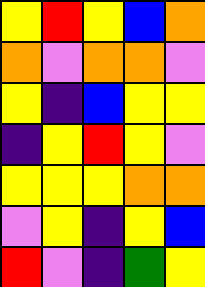[["yellow", "red", "yellow", "blue", "orange"], ["orange", "violet", "orange", "orange", "violet"], ["yellow", "indigo", "blue", "yellow", "yellow"], ["indigo", "yellow", "red", "yellow", "violet"], ["yellow", "yellow", "yellow", "orange", "orange"], ["violet", "yellow", "indigo", "yellow", "blue"], ["red", "violet", "indigo", "green", "yellow"]]